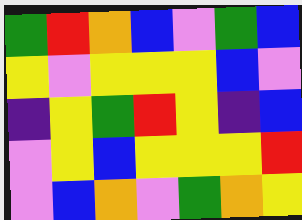[["green", "red", "orange", "blue", "violet", "green", "blue"], ["yellow", "violet", "yellow", "yellow", "yellow", "blue", "violet"], ["indigo", "yellow", "green", "red", "yellow", "indigo", "blue"], ["violet", "yellow", "blue", "yellow", "yellow", "yellow", "red"], ["violet", "blue", "orange", "violet", "green", "orange", "yellow"]]